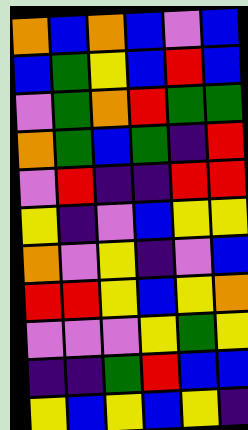[["orange", "blue", "orange", "blue", "violet", "blue"], ["blue", "green", "yellow", "blue", "red", "blue"], ["violet", "green", "orange", "red", "green", "green"], ["orange", "green", "blue", "green", "indigo", "red"], ["violet", "red", "indigo", "indigo", "red", "red"], ["yellow", "indigo", "violet", "blue", "yellow", "yellow"], ["orange", "violet", "yellow", "indigo", "violet", "blue"], ["red", "red", "yellow", "blue", "yellow", "orange"], ["violet", "violet", "violet", "yellow", "green", "yellow"], ["indigo", "indigo", "green", "red", "blue", "blue"], ["yellow", "blue", "yellow", "blue", "yellow", "indigo"]]